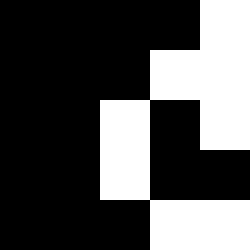[["black", "black", "black", "black", "white"], ["black", "black", "black", "white", "white"], ["black", "black", "white", "black", "white"], ["black", "black", "white", "black", "black"], ["black", "black", "black", "white", "white"]]